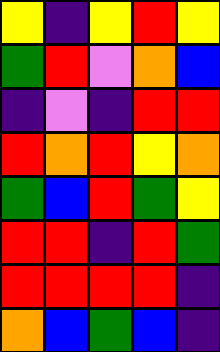[["yellow", "indigo", "yellow", "red", "yellow"], ["green", "red", "violet", "orange", "blue"], ["indigo", "violet", "indigo", "red", "red"], ["red", "orange", "red", "yellow", "orange"], ["green", "blue", "red", "green", "yellow"], ["red", "red", "indigo", "red", "green"], ["red", "red", "red", "red", "indigo"], ["orange", "blue", "green", "blue", "indigo"]]